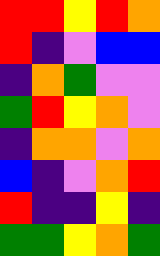[["red", "red", "yellow", "red", "orange"], ["red", "indigo", "violet", "blue", "blue"], ["indigo", "orange", "green", "violet", "violet"], ["green", "red", "yellow", "orange", "violet"], ["indigo", "orange", "orange", "violet", "orange"], ["blue", "indigo", "violet", "orange", "red"], ["red", "indigo", "indigo", "yellow", "indigo"], ["green", "green", "yellow", "orange", "green"]]